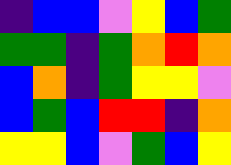[["indigo", "blue", "blue", "violet", "yellow", "blue", "green"], ["green", "green", "indigo", "green", "orange", "red", "orange"], ["blue", "orange", "indigo", "green", "yellow", "yellow", "violet"], ["blue", "green", "blue", "red", "red", "indigo", "orange"], ["yellow", "yellow", "blue", "violet", "green", "blue", "yellow"]]